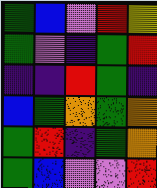[["green", "blue", "violet", "red", "yellow"], ["green", "violet", "indigo", "green", "red"], ["indigo", "indigo", "red", "green", "indigo"], ["blue", "green", "orange", "green", "orange"], ["green", "red", "indigo", "green", "orange"], ["green", "blue", "violet", "violet", "red"]]